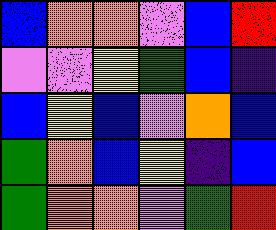[["blue", "orange", "orange", "violet", "blue", "red"], ["violet", "violet", "yellow", "green", "blue", "indigo"], ["blue", "yellow", "blue", "violet", "orange", "blue"], ["green", "orange", "blue", "yellow", "indigo", "blue"], ["green", "orange", "orange", "violet", "green", "red"]]